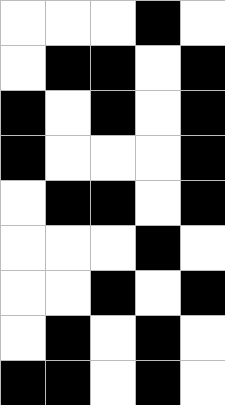[["white", "white", "white", "black", "white"], ["white", "black", "black", "white", "black"], ["black", "white", "black", "white", "black"], ["black", "white", "white", "white", "black"], ["white", "black", "black", "white", "black"], ["white", "white", "white", "black", "white"], ["white", "white", "black", "white", "black"], ["white", "black", "white", "black", "white"], ["black", "black", "white", "black", "white"]]